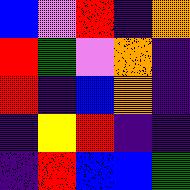[["blue", "violet", "red", "indigo", "orange"], ["red", "green", "violet", "orange", "indigo"], ["red", "indigo", "blue", "orange", "indigo"], ["indigo", "yellow", "red", "indigo", "indigo"], ["indigo", "red", "blue", "blue", "green"]]